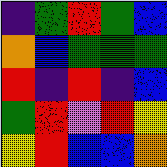[["indigo", "green", "red", "green", "blue"], ["orange", "blue", "green", "green", "green"], ["red", "indigo", "red", "indigo", "blue"], ["green", "red", "violet", "red", "yellow"], ["yellow", "red", "blue", "blue", "orange"]]